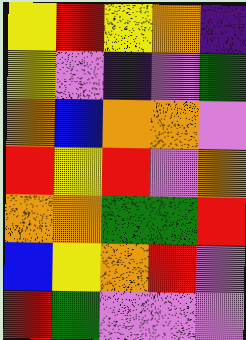[["yellow", "red", "yellow", "orange", "indigo"], ["yellow", "violet", "indigo", "violet", "green"], ["orange", "blue", "orange", "orange", "violet"], ["red", "yellow", "red", "violet", "orange"], ["orange", "orange", "green", "green", "red"], ["blue", "yellow", "orange", "red", "violet"], ["red", "green", "violet", "violet", "violet"]]